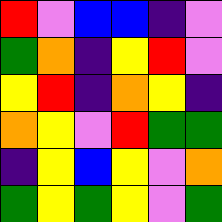[["red", "violet", "blue", "blue", "indigo", "violet"], ["green", "orange", "indigo", "yellow", "red", "violet"], ["yellow", "red", "indigo", "orange", "yellow", "indigo"], ["orange", "yellow", "violet", "red", "green", "green"], ["indigo", "yellow", "blue", "yellow", "violet", "orange"], ["green", "yellow", "green", "yellow", "violet", "green"]]